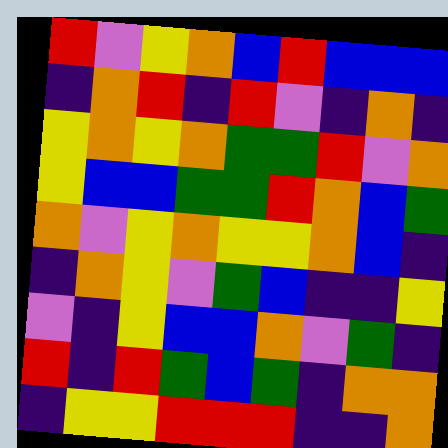[["red", "violet", "yellow", "orange", "blue", "red", "blue", "blue", "blue"], ["indigo", "orange", "red", "indigo", "red", "violet", "indigo", "orange", "indigo"], ["yellow", "orange", "yellow", "orange", "green", "green", "red", "violet", "orange"], ["yellow", "blue", "blue", "green", "green", "red", "orange", "blue", "green"], ["orange", "violet", "yellow", "orange", "yellow", "yellow", "orange", "blue", "indigo"], ["indigo", "orange", "yellow", "violet", "green", "blue", "indigo", "indigo", "yellow"], ["violet", "indigo", "yellow", "blue", "blue", "orange", "violet", "green", "indigo"], ["red", "indigo", "red", "green", "blue", "green", "indigo", "orange", "orange"], ["indigo", "yellow", "yellow", "red", "red", "red", "indigo", "indigo", "orange"]]